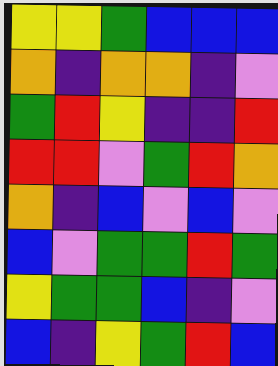[["yellow", "yellow", "green", "blue", "blue", "blue"], ["orange", "indigo", "orange", "orange", "indigo", "violet"], ["green", "red", "yellow", "indigo", "indigo", "red"], ["red", "red", "violet", "green", "red", "orange"], ["orange", "indigo", "blue", "violet", "blue", "violet"], ["blue", "violet", "green", "green", "red", "green"], ["yellow", "green", "green", "blue", "indigo", "violet"], ["blue", "indigo", "yellow", "green", "red", "blue"]]